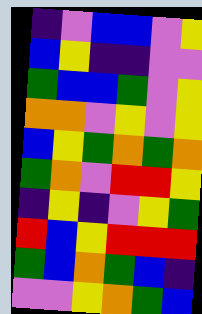[["indigo", "violet", "blue", "blue", "violet", "yellow"], ["blue", "yellow", "indigo", "indigo", "violet", "violet"], ["green", "blue", "blue", "green", "violet", "yellow"], ["orange", "orange", "violet", "yellow", "violet", "yellow"], ["blue", "yellow", "green", "orange", "green", "orange"], ["green", "orange", "violet", "red", "red", "yellow"], ["indigo", "yellow", "indigo", "violet", "yellow", "green"], ["red", "blue", "yellow", "red", "red", "red"], ["green", "blue", "orange", "green", "blue", "indigo"], ["violet", "violet", "yellow", "orange", "green", "blue"]]